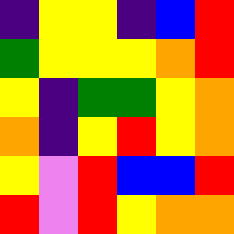[["indigo", "yellow", "yellow", "indigo", "blue", "red"], ["green", "yellow", "yellow", "yellow", "orange", "red"], ["yellow", "indigo", "green", "green", "yellow", "orange"], ["orange", "indigo", "yellow", "red", "yellow", "orange"], ["yellow", "violet", "red", "blue", "blue", "red"], ["red", "violet", "red", "yellow", "orange", "orange"]]